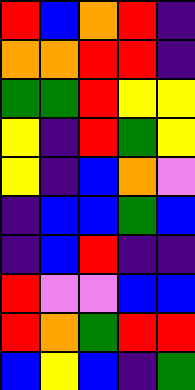[["red", "blue", "orange", "red", "indigo"], ["orange", "orange", "red", "red", "indigo"], ["green", "green", "red", "yellow", "yellow"], ["yellow", "indigo", "red", "green", "yellow"], ["yellow", "indigo", "blue", "orange", "violet"], ["indigo", "blue", "blue", "green", "blue"], ["indigo", "blue", "red", "indigo", "indigo"], ["red", "violet", "violet", "blue", "blue"], ["red", "orange", "green", "red", "red"], ["blue", "yellow", "blue", "indigo", "green"]]